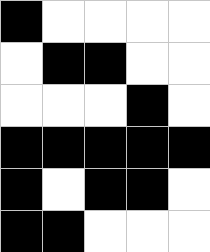[["black", "white", "white", "white", "white"], ["white", "black", "black", "white", "white"], ["white", "white", "white", "black", "white"], ["black", "black", "black", "black", "black"], ["black", "white", "black", "black", "white"], ["black", "black", "white", "white", "white"]]